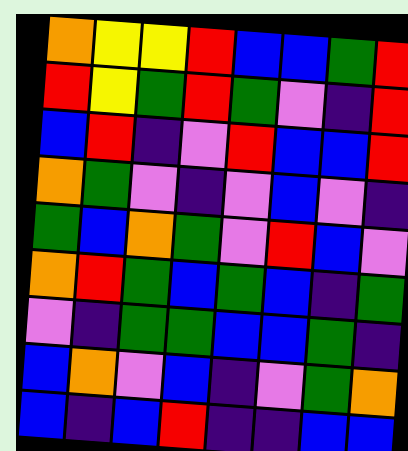[["orange", "yellow", "yellow", "red", "blue", "blue", "green", "red"], ["red", "yellow", "green", "red", "green", "violet", "indigo", "red"], ["blue", "red", "indigo", "violet", "red", "blue", "blue", "red"], ["orange", "green", "violet", "indigo", "violet", "blue", "violet", "indigo"], ["green", "blue", "orange", "green", "violet", "red", "blue", "violet"], ["orange", "red", "green", "blue", "green", "blue", "indigo", "green"], ["violet", "indigo", "green", "green", "blue", "blue", "green", "indigo"], ["blue", "orange", "violet", "blue", "indigo", "violet", "green", "orange"], ["blue", "indigo", "blue", "red", "indigo", "indigo", "blue", "blue"]]